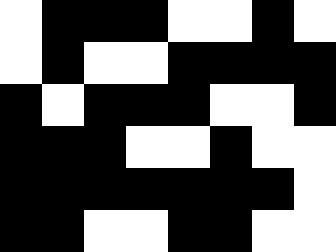[["white", "black", "black", "black", "white", "white", "black", "white"], ["white", "black", "white", "white", "black", "black", "black", "black"], ["black", "white", "black", "black", "black", "white", "white", "black"], ["black", "black", "black", "white", "white", "black", "white", "white"], ["black", "black", "black", "black", "black", "black", "black", "white"], ["black", "black", "white", "white", "black", "black", "white", "white"]]